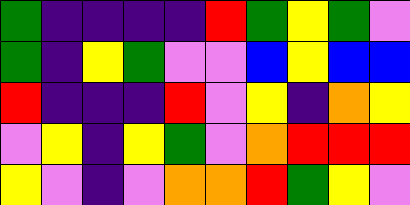[["green", "indigo", "indigo", "indigo", "indigo", "red", "green", "yellow", "green", "violet"], ["green", "indigo", "yellow", "green", "violet", "violet", "blue", "yellow", "blue", "blue"], ["red", "indigo", "indigo", "indigo", "red", "violet", "yellow", "indigo", "orange", "yellow"], ["violet", "yellow", "indigo", "yellow", "green", "violet", "orange", "red", "red", "red"], ["yellow", "violet", "indigo", "violet", "orange", "orange", "red", "green", "yellow", "violet"]]